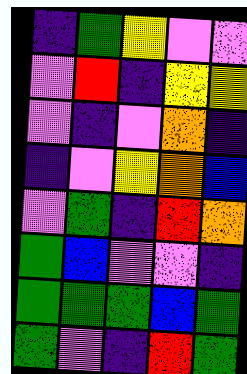[["indigo", "green", "yellow", "violet", "violet"], ["violet", "red", "indigo", "yellow", "yellow"], ["violet", "indigo", "violet", "orange", "indigo"], ["indigo", "violet", "yellow", "orange", "blue"], ["violet", "green", "indigo", "red", "orange"], ["green", "blue", "violet", "violet", "indigo"], ["green", "green", "green", "blue", "green"], ["green", "violet", "indigo", "red", "green"]]